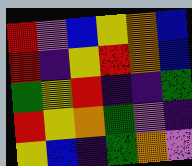[["red", "violet", "blue", "yellow", "orange", "blue"], ["red", "indigo", "yellow", "red", "orange", "blue"], ["green", "yellow", "red", "indigo", "indigo", "green"], ["red", "yellow", "orange", "green", "violet", "indigo"], ["yellow", "blue", "indigo", "green", "orange", "violet"]]